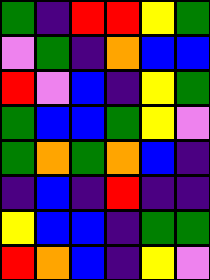[["green", "indigo", "red", "red", "yellow", "green"], ["violet", "green", "indigo", "orange", "blue", "blue"], ["red", "violet", "blue", "indigo", "yellow", "green"], ["green", "blue", "blue", "green", "yellow", "violet"], ["green", "orange", "green", "orange", "blue", "indigo"], ["indigo", "blue", "indigo", "red", "indigo", "indigo"], ["yellow", "blue", "blue", "indigo", "green", "green"], ["red", "orange", "blue", "indigo", "yellow", "violet"]]